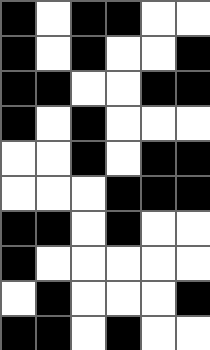[["black", "white", "black", "black", "white", "white"], ["black", "white", "black", "white", "white", "black"], ["black", "black", "white", "white", "black", "black"], ["black", "white", "black", "white", "white", "white"], ["white", "white", "black", "white", "black", "black"], ["white", "white", "white", "black", "black", "black"], ["black", "black", "white", "black", "white", "white"], ["black", "white", "white", "white", "white", "white"], ["white", "black", "white", "white", "white", "black"], ["black", "black", "white", "black", "white", "white"]]